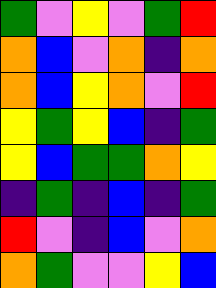[["green", "violet", "yellow", "violet", "green", "red"], ["orange", "blue", "violet", "orange", "indigo", "orange"], ["orange", "blue", "yellow", "orange", "violet", "red"], ["yellow", "green", "yellow", "blue", "indigo", "green"], ["yellow", "blue", "green", "green", "orange", "yellow"], ["indigo", "green", "indigo", "blue", "indigo", "green"], ["red", "violet", "indigo", "blue", "violet", "orange"], ["orange", "green", "violet", "violet", "yellow", "blue"]]